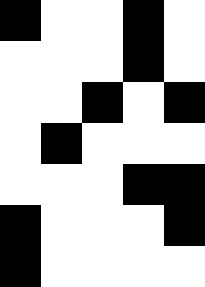[["black", "white", "white", "black", "white"], ["white", "white", "white", "black", "white"], ["white", "white", "black", "white", "black"], ["white", "black", "white", "white", "white"], ["white", "white", "white", "black", "black"], ["black", "white", "white", "white", "black"], ["black", "white", "white", "white", "white"]]